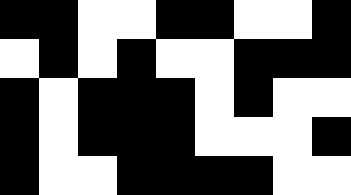[["black", "black", "white", "white", "black", "black", "white", "white", "black"], ["white", "black", "white", "black", "white", "white", "black", "black", "black"], ["black", "white", "black", "black", "black", "white", "black", "white", "white"], ["black", "white", "black", "black", "black", "white", "white", "white", "black"], ["black", "white", "white", "black", "black", "black", "black", "white", "white"]]